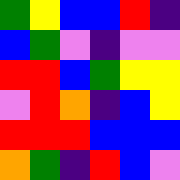[["green", "yellow", "blue", "blue", "red", "indigo"], ["blue", "green", "violet", "indigo", "violet", "violet"], ["red", "red", "blue", "green", "yellow", "yellow"], ["violet", "red", "orange", "indigo", "blue", "yellow"], ["red", "red", "red", "blue", "blue", "blue"], ["orange", "green", "indigo", "red", "blue", "violet"]]